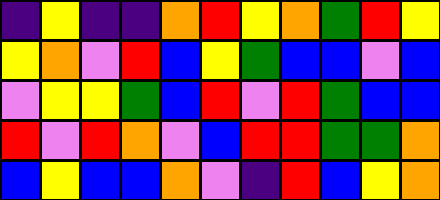[["indigo", "yellow", "indigo", "indigo", "orange", "red", "yellow", "orange", "green", "red", "yellow"], ["yellow", "orange", "violet", "red", "blue", "yellow", "green", "blue", "blue", "violet", "blue"], ["violet", "yellow", "yellow", "green", "blue", "red", "violet", "red", "green", "blue", "blue"], ["red", "violet", "red", "orange", "violet", "blue", "red", "red", "green", "green", "orange"], ["blue", "yellow", "blue", "blue", "orange", "violet", "indigo", "red", "blue", "yellow", "orange"]]